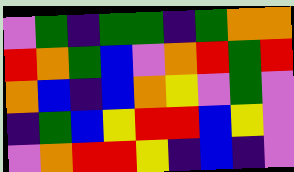[["violet", "green", "indigo", "green", "green", "indigo", "green", "orange", "orange"], ["red", "orange", "green", "blue", "violet", "orange", "red", "green", "red"], ["orange", "blue", "indigo", "blue", "orange", "yellow", "violet", "green", "violet"], ["indigo", "green", "blue", "yellow", "red", "red", "blue", "yellow", "violet"], ["violet", "orange", "red", "red", "yellow", "indigo", "blue", "indigo", "violet"]]